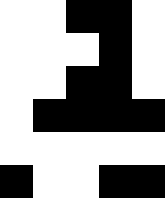[["white", "white", "black", "black", "white"], ["white", "white", "white", "black", "white"], ["white", "white", "black", "black", "white"], ["white", "black", "black", "black", "black"], ["white", "white", "white", "white", "white"], ["black", "white", "white", "black", "black"]]